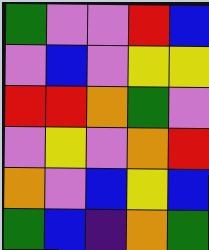[["green", "violet", "violet", "red", "blue"], ["violet", "blue", "violet", "yellow", "yellow"], ["red", "red", "orange", "green", "violet"], ["violet", "yellow", "violet", "orange", "red"], ["orange", "violet", "blue", "yellow", "blue"], ["green", "blue", "indigo", "orange", "green"]]